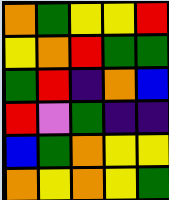[["orange", "green", "yellow", "yellow", "red"], ["yellow", "orange", "red", "green", "green"], ["green", "red", "indigo", "orange", "blue"], ["red", "violet", "green", "indigo", "indigo"], ["blue", "green", "orange", "yellow", "yellow"], ["orange", "yellow", "orange", "yellow", "green"]]